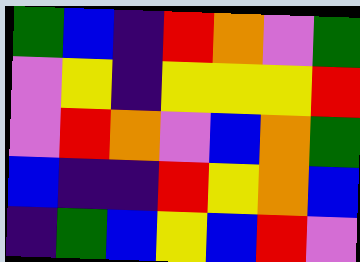[["green", "blue", "indigo", "red", "orange", "violet", "green"], ["violet", "yellow", "indigo", "yellow", "yellow", "yellow", "red"], ["violet", "red", "orange", "violet", "blue", "orange", "green"], ["blue", "indigo", "indigo", "red", "yellow", "orange", "blue"], ["indigo", "green", "blue", "yellow", "blue", "red", "violet"]]